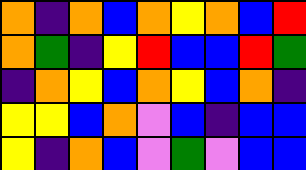[["orange", "indigo", "orange", "blue", "orange", "yellow", "orange", "blue", "red"], ["orange", "green", "indigo", "yellow", "red", "blue", "blue", "red", "green"], ["indigo", "orange", "yellow", "blue", "orange", "yellow", "blue", "orange", "indigo"], ["yellow", "yellow", "blue", "orange", "violet", "blue", "indigo", "blue", "blue"], ["yellow", "indigo", "orange", "blue", "violet", "green", "violet", "blue", "blue"]]